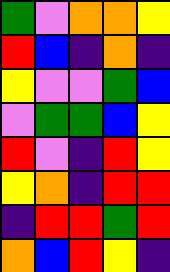[["green", "violet", "orange", "orange", "yellow"], ["red", "blue", "indigo", "orange", "indigo"], ["yellow", "violet", "violet", "green", "blue"], ["violet", "green", "green", "blue", "yellow"], ["red", "violet", "indigo", "red", "yellow"], ["yellow", "orange", "indigo", "red", "red"], ["indigo", "red", "red", "green", "red"], ["orange", "blue", "red", "yellow", "indigo"]]